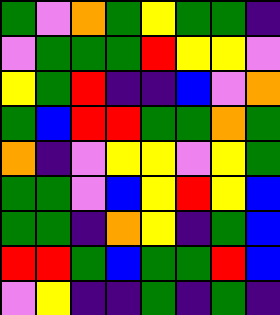[["green", "violet", "orange", "green", "yellow", "green", "green", "indigo"], ["violet", "green", "green", "green", "red", "yellow", "yellow", "violet"], ["yellow", "green", "red", "indigo", "indigo", "blue", "violet", "orange"], ["green", "blue", "red", "red", "green", "green", "orange", "green"], ["orange", "indigo", "violet", "yellow", "yellow", "violet", "yellow", "green"], ["green", "green", "violet", "blue", "yellow", "red", "yellow", "blue"], ["green", "green", "indigo", "orange", "yellow", "indigo", "green", "blue"], ["red", "red", "green", "blue", "green", "green", "red", "blue"], ["violet", "yellow", "indigo", "indigo", "green", "indigo", "green", "indigo"]]